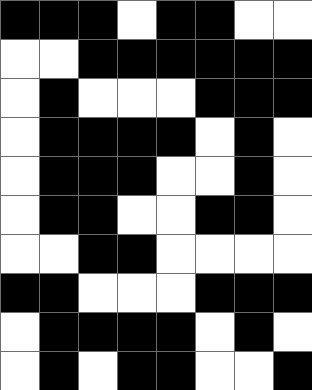[["black", "black", "black", "white", "black", "black", "white", "white"], ["white", "white", "black", "black", "black", "black", "black", "black"], ["white", "black", "white", "white", "white", "black", "black", "black"], ["white", "black", "black", "black", "black", "white", "black", "white"], ["white", "black", "black", "black", "white", "white", "black", "white"], ["white", "black", "black", "white", "white", "black", "black", "white"], ["white", "white", "black", "black", "white", "white", "white", "white"], ["black", "black", "white", "white", "white", "black", "black", "black"], ["white", "black", "black", "black", "black", "white", "black", "white"], ["white", "black", "white", "black", "black", "white", "white", "black"]]